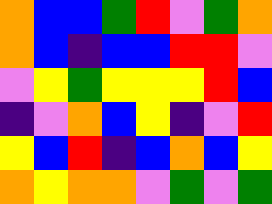[["orange", "blue", "blue", "green", "red", "violet", "green", "orange"], ["orange", "blue", "indigo", "blue", "blue", "red", "red", "violet"], ["violet", "yellow", "green", "yellow", "yellow", "yellow", "red", "blue"], ["indigo", "violet", "orange", "blue", "yellow", "indigo", "violet", "red"], ["yellow", "blue", "red", "indigo", "blue", "orange", "blue", "yellow"], ["orange", "yellow", "orange", "orange", "violet", "green", "violet", "green"]]